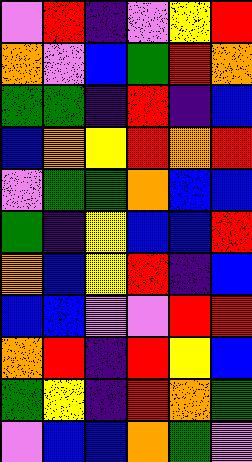[["violet", "red", "indigo", "violet", "yellow", "red"], ["orange", "violet", "blue", "green", "red", "orange"], ["green", "green", "indigo", "red", "indigo", "blue"], ["blue", "orange", "yellow", "red", "orange", "red"], ["violet", "green", "green", "orange", "blue", "blue"], ["green", "indigo", "yellow", "blue", "blue", "red"], ["orange", "blue", "yellow", "red", "indigo", "blue"], ["blue", "blue", "violet", "violet", "red", "red"], ["orange", "red", "indigo", "red", "yellow", "blue"], ["green", "yellow", "indigo", "red", "orange", "green"], ["violet", "blue", "blue", "orange", "green", "violet"]]